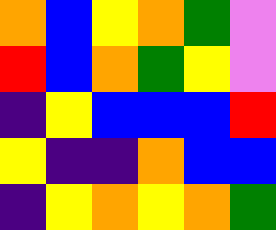[["orange", "blue", "yellow", "orange", "green", "violet"], ["red", "blue", "orange", "green", "yellow", "violet"], ["indigo", "yellow", "blue", "blue", "blue", "red"], ["yellow", "indigo", "indigo", "orange", "blue", "blue"], ["indigo", "yellow", "orange", "yellow", "orange", "green"]]